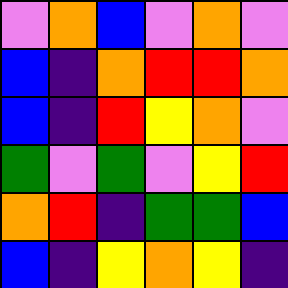[["violet", "orange", "blue", "violet", "orange", "violet"], ["blue", "indigo", "orange", "red", "red", "orange"], ["blue", "indigo", "red", "yellow", "orange", "violet"], ["green", "violet", "green", "violet", "yellow", "red"], ["orange", "red", "indigo", "green", "green", "blue"], ["blue", "indigo", "yellow", "orange", "yellow", "indigo"]]